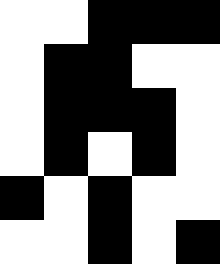[["white", "white", "black", "black", "black"], ["white", "black", "black", "white", "white"], ["white", "black", "black", "black", "white"], ["white", "black", "white", "black", "white"], ["black", "white", "black", "white", "white"], ["white", "white", "black", "white", "black"]]